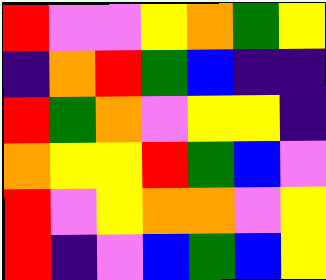[["red", "violet", "violet", "yellow", "orange", "green", "yellow"], ["indigo", "orange", "red", "green", "blue", "indigo", "indigo"], ["red", "green", "orange", "violet", "yellow", "yellow", "indigo"], ["orange", "yellow", "yellow", "red", "green", "blue", "violet"], ["red", "violet", "yellow", "orange", "orange", "violet", "yellow"], ["red", "indigo", "violet", "blue", "green", "blue", "yellow"]]